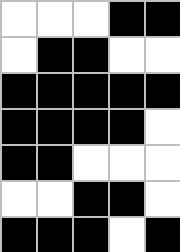[["white", "white", "white", "black", "black"], ["white", "black", "black", "white", "white"], ["black", "black", "black", "black", "black"], ["black", "black", "black", "black", "white"], ["black", "black", "white", "white", "white"], ["white", "white", "black", "black", "white"], ["black", "black", "black", "white", "black"]]